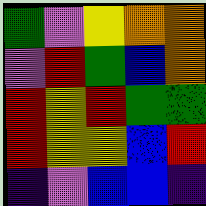[["green", "violet", "yellow", "orange", "orange"], ["violet", "red", "green", "blue", "orange"], ["red", "yellow", "red", "green", "green"], ["red", "yellow", "yellow", "blue", "red"], ["indigo", "violet", "blue", "blue", "indigo"]]